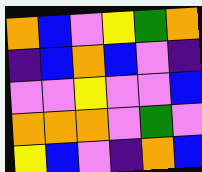[["orange", "blue", "violet", "yellow", "green", "orange"], ["indigo", "blue", "orange", "blue", "violet", "indigo"], ["violet", "violet", "yellow", "violet", "violet", "blue"], ["orange", "orange", "orange", "violet", "green", "violet"], ["yellow", "blue", "violet", "indigo", "orange", "blue"]]